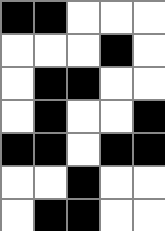[["black", "black", "white", "white", "white"], ["white", "white", "white", "black", "white"], ["white", "black", "black", "white", "white"], ["white", "black", "white", "white", "black"], ["black", "black", "white", "black", "black"], ["white", "white", "black", "white", "white"], ["white", "black", "black", "white", "white"]]